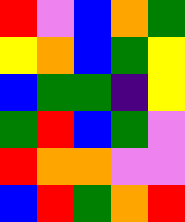[["red", "violet", "blue", "orange", "green"], ["yellow", "orange", "blue", "green", "yellow"], ["blue", "green", "green", "indigo", "yellow"], ["green", "red", "blue", "green", "violet"], ["red", "orange", "orange", "violet", "violet"], ["blue", "red", "green", "orange", "red"]]